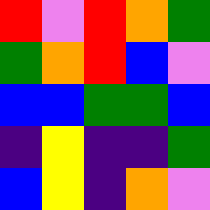[["red", "violet", "red", "orange", "green"], ["green", "orange", "red", "blue", "violet"], ["blue", "blue", "green", "green", "blue"], ["indigo", "yellow", "indigo", "indigo", "green"], ["blue", "yellow", "indigo", "orange", "violet"]]